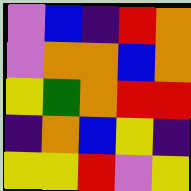[["violet", "blue", "indigo", "red", "orange"], ["violet", "orange", "orange", "blue", "orange"], ["yellow", "green", "orange", "red", "red"], ["indigo", "orange", "blue", "yellow", "indigo"], ["yellow", "yellow", "red", "violet", "yellow"]]